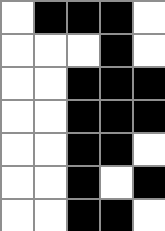[["white", "black", "black", "black", "white"], ["white", "white", "white", "black", "white"], ["white", "white", "black", "black", "black"], ["white", "white", "black", "black", "black"], ["white", "white", "black", "black", "white"], ["white", "white", "black", "white", "black"], ["white", "white", "black", "black", "white"]]